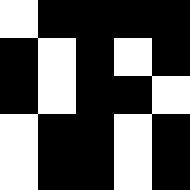[["white", "black", "black", "black", "black"], ["black", "white", "black", "white", "black"], ["black", "white", "black", "black", "white"], ["white", "black", "black", "white", "black"], ["white", "black", "black", "white", "black"]]